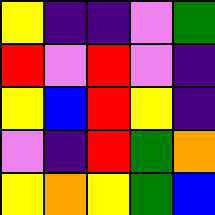[["yellow", "indigo", "indigo", "violet", "green"], ["red", "violet", "red", "violet", "indigo"], ["yellow", "blue", "red", "yellow", "indigo"], ["violet", "indigo", "red", "green", "orange"], ["yellow", "orange", "yellow", "green", "blue"]]